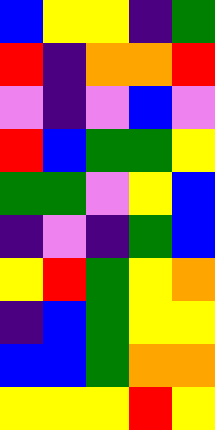[["blue", "yellow", "yellow", "indigo", "green"], ["red", "indigo", "orange", "orange", "red"], ["violet", "indigo", "violet", "blue", "violet"], ["red", "blue", "green", "green", "yellow"], ["green", "green", "violet", "yellow", "blue"], ["indigo", "violet", "indigo", "green", "blue"], ["yellow", "red", "green", "yellow", "orange"], ["indigo", "blue", "green", "yellow", "yellow"], ["blue", "blue", "green", "orange", "orange"], ["yellow", "yellow", "yellow", "red", "yellow"]]